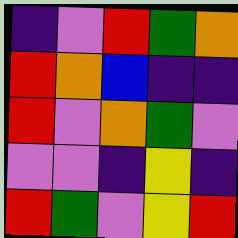[["indigo", "violet", "red", "green", "orange"], ["red", "orange", "blue", "indigo", "indigo"], ["red", "violet", "orange", "green", "violet"], ["violet", "violet", "indigo", "yellow", "indigo"], ["red", "green", "violet", "yellow", "red"]]